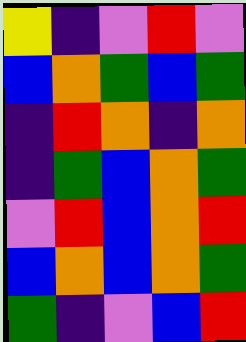[["yellow", "indigo", "violet", "red", "violet"], ["blue", "orange", "green", "blue", "green"], ["indigo", "red", "orange", "indigo", "orange"], ["indigo", "green", "blue", "orange", "green"], ["violet", "red", "blue", "orange", "red"], ["blue", "orange", "blue", "orange", "green"], ["green", "indigo", "violet", "blue", "red"]]